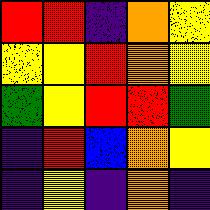[["red", "red", "indigo", "orange", "yellow"], ["yellow", "yellow", "red", "orange", "yellow"], ["green", "yellow", "red", "red", "green"], ["indigo", "red", "blue", "orange", "yellow"], ["indigo", "yellow", "indigo", "orange", "indigo"]]